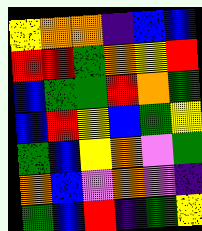[["yellow", "orange", "orange", "indigo", "blue", "blue"], ["red", "red", "green", "orange", "yellow", "red"], ["blue", "green", "green", "red", "orange", "green"], ["blue", "red", "yellow", "blue", "green", "yellow"], ["green", "blue", "yellow", "orange", "violet", "green"], ["orange", "blue", "violet", "orange", "violet", "indigo"], ["green", "blue", "red", "indigo", "green", "yellow"]]